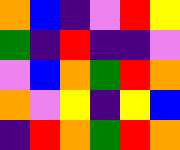[["orange", "blue", "indigo", "violet", "red", "yellow"], ["green", "indigo", "red", "indigo", "indigo", "violet"], ["violet", "blue", "orange", "green", "red", "orange"], ["orange", "violet", "yellow", "indigo", "yellow", "blue"], ["indigo", "red", "orange", "green", "red", "orange"]]